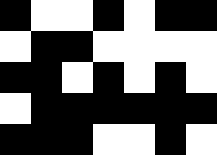[["black", "white", "white", "black", "white", "black", "black"], ["white", "black", "black", "white", "white", "white", "white"], ["black", "black", "white", "black", "white", "black", "white"], ["white", "black", "black", "black", "black", "black", "black"], ["black", "black", "black", "white", "white", "black", "white"]]